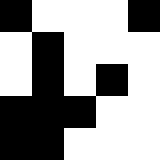[["black", "white", "white", "white", "black"], ["white", "black", "white", "white", "white"], ["white", "black", "white", "black", "white"], ["black", "black", "black", "white", "white"], ["black", "black", "white", "white", "white"]]